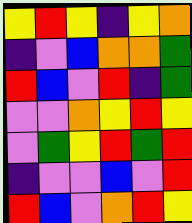[["yellow", "red", "yellow", "indigo", "yellow", "orange"], ["indigo", "violet", "blue", "orange", "orange", "green"], ["red", "blue", "violet", "red", "indigo", "green"], ["violet", "violet", "orange", "yellow", "red", "yellow"], ["violet", "green", "yellow", "red", "green", "red"], ["indigo", "violet", "violet", "blue", "violet", "red"], ["red", "blue", "violet", "orange", "red", "yellow"]]